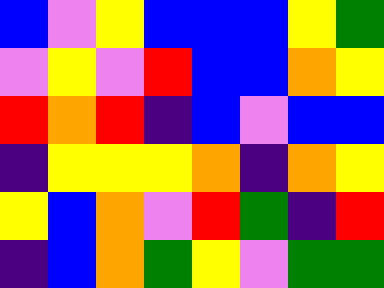[["blue", "violet", "yellow", "blue", "blue", "blue", "yellow", "green"], ["violet", "yellow", "violet", "red", "blue", "blue", "orange", "yellow"], ["red", "orange", "red", "indigo", "blue", "violet", "blue", "blue"], ["indigo", "yellow", "yellow", "yellow", "orange", "indigo", "orange", "yellow"], ["yellow", "blue", "orange", "violet", "red", "green", "indigo", "red"], ["indigo", "blue", "orange", "green", "yellow", "violet", "green", "green"]]